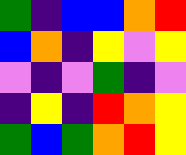[["green", "indigo", "blue", "blue", "orange", "red"], ["blue", "orange", "indigo", "yellow", "violet", "yellow"], ["violet", "indigo", "violet", "green", "indigo", "violet"], ["indigo", "yellow", "indigo", "red", "orange", "yellow"], ["green", "blue", "green", "orange", "red", "yellow"]]